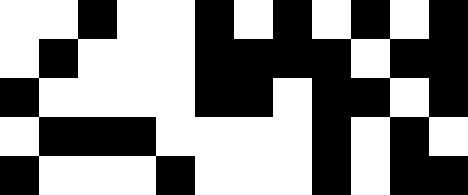[["white", "white", "black", "white", "white", "black", "white", "black", "white", "black", "white", "black"], ["white", "black", "white", "white", "white", "black", "black", "black", "black", "white", "black", "black"], ["black", "white", "white", "white", "white", "black", "black", "white", "black", "black", "white", "black"], ["white", "black", "black", "black", "white", "white", "white", "white", "black", "white", "black", "white"], ["black", "white", "white", "white", "black", "white", "white", "white", "black", "white", "black", "black"]]